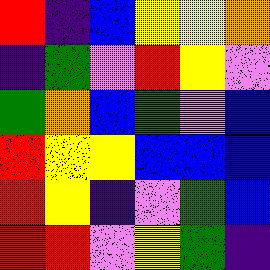[["red", "indigo", "blue", "yellow", "yellow", "orange"], ["indigo", "green", "violet", "red", "yellow", "violet"], ["green", "orange", "blue", "green", "violet", "blue"], ["red", "yellow", "yellow", "blue", "blue", "blue"], ["red", "yellow", "indigo", "violet", "green", "blue"], ["red", "red", "violet", "yellow", "green", "indigo"]]